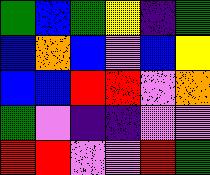[["green", "blue", "green", "yellow", "indigo", "green"], ["blue", "orange", "blue", "violet", "blue", "yellow"], ["blue", "blue", "red", "red", "violet", "orange"], ["green", "violet", "indigo", "indigo", "violet", "violet"], ["red", "red", "violet", "violet", "red", "green"]]